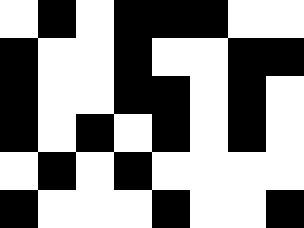[["white", "black", "white", "black", "black", "black", "white", "white"], ["black", "white", "white", "black", "white", "white", "black", "black"], ["black", "white", "white", "black", "black", "white", "black", "white"], ["black", "white", "black", "white", "black", "white", "black", "white"], ["white", "black", "white", "black", "white", "white", "white", "white"], ["black", "white", "white", "white", "black", "white", "white", "black"]]